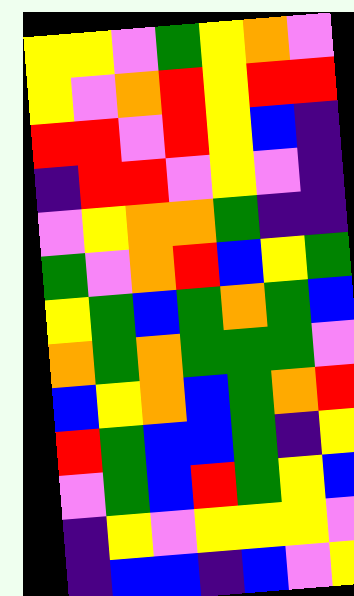[["yellow", "yellow", "violet", "green", "yellow", "orange", "violet"], ["yellow", "violet", "orange", "red", "yellow", "red", "red"], ["red", "red", "violet", "red", "yellow", "blue", "indigo"], ["indigo", "red", "red", "violet", "yellow", "violet", "indigo"], ["violet", "yellow", "orange", "orange", "green", "indigo", "indigo"], ["green", "violet", "orange", "red", "blue", "yellow", "green"], ["yellow", "green", "blue", "green", "orange", "green", "blue"], ["orange", "green", "orange", "green", "green", "green", "violet"], ["blue", "yellow", "orange", "blue", "green", "orange", "red"], ["red", "green", "blue", "blue", "green", "indigo", "yellow"], ["violet", "green", "blue", "red", "green", "yellow", "blue"], ["indigo", "yellow", "violet", "yellow", "yellow", "yellow", "violet"], ["indigo", "blue", "blue", "indigo", "blue", "violet", "yellow"]]